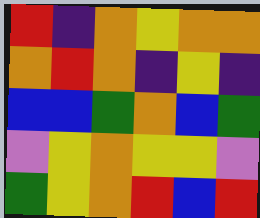[["red", "indigo", "orange", "yellow", "orange", "orange"], ["orange", "red", "orange", "indigo", "yellow", "indigo"], ["blue", "blue", "green", "orange", "blue", "green"], ["violet", "yellow", "orange", "yellow", "yellow", "violet"], ["green", "yellow", "orange", "red", "blue", "red"]]